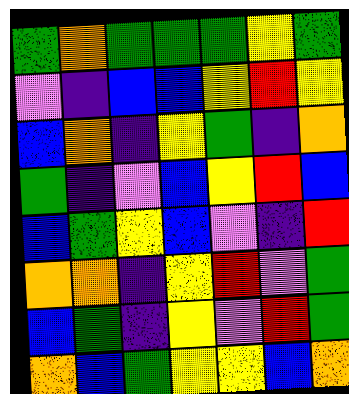[["green", "orange", "green", "green", "green", "yellow", "green"], ["violet", "indigo", "blue", "blue", "yellow", "red", "yellow"], ["blue", "orange", "indigo", "yellow", "green", "indigo", "orange"], ["green", "indigo", "violet", "blue", "yellow", "red", "blue"], ["blue", "green", "yellow", "blue", "violet", "indigo", "red"], ["orange", "orange", "indigo", "yellow", "red", "violet", "green"], ["blue", "green", "indigo", "yellow", "violet", "red", "green"], ["orange", "blue", "green", "yellow", "yellow", "blue", "orange"]]